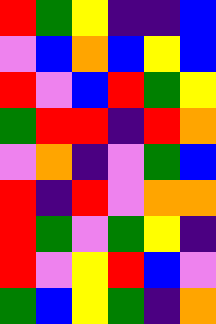[["red", "green", "yellow", "indigo", "indigo", "blue"], ["violet", "blue", "orange", "blue", "yellow", "blue"], ["red", "violet", "blue", "red", "green", "yellow"], ["green", "red", "red", "indigo", "red", "orange"], ["violet", "orange", "indigo", "violet", "green", "blue"], ["red", "indigo", "red", "violet", "orange", "orange"], ["red", "green", "violet", "green", "yellow", "indigo"], ["red", "violet", "yellow", "red", "blue", "violet"], ["green", "blue", "yellow", "green", "indigo", "orange"]]